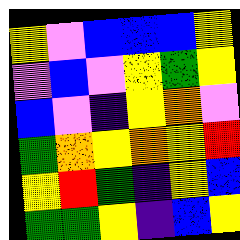[["yellow", "violet", "blue", "blue", "blue", "yellow"], ["violet", "blue", "violet", "yellow", "green", "yellow"], ["blue", "violet", "indigo", "yellow", "orange", "violet"], ["green", "orange", "yellow", "orange", "yellow", "red"], ["yellow", "red", "green", "indigo", "yellow", "blue"], ["green", "green", "yellow", "indigo", "blue", "yellow"]]